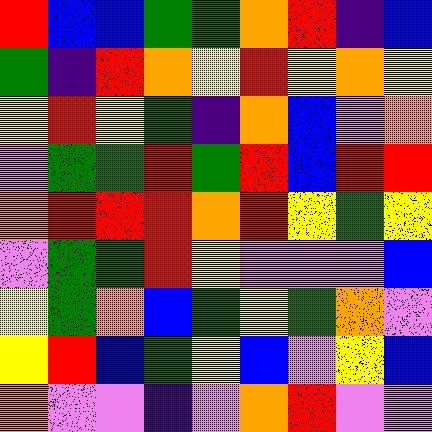[["red", "blue", "blue", "green", "green", "orange", "red", "indigo", "blue"], ["green", "indigo", "red", "orange", "yellow", "red", "yellow", "orange", "yellow"], ["yellow", "red", "yellow", "green", "indigo", "orange", "blue", "violet", "orange"], ["violet", "green", "green", "red", "green", "red", "blue", "red", "red"], ["orange", "red", "red", "red", "orange", "red", "yellow", "green", "yellow"], ["violet", "green", "green", "red", "yellow", "violet", "violet", "violet", "blue"], ["yellow", "green", "orange", "blue", "green", "yellow", "green", "orange", "violet"], ["yellow", "red", "blue", "green", "yellow", "blue", "violet", "yellow", "blue"], ["orange", "violet", "violet", "indigo", "violet", "orange", "red", "violet", "violet"]]